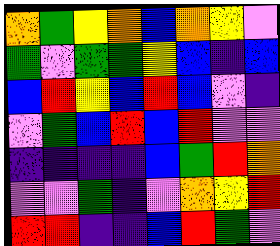[["orange", "green", "yellow", "orange", "blue", "orange", "yellow", "violet"], ["green", "violet", "green", "green", "yellow", "blue", "indigo", "blue"], ["blue", "red", "yellow", "blue", "red", "blue", "violet", "indigo"], ["violet", "green", "blue", "red", "blue", "red", "violet", "violet"], ["indigo", "indigo", "indigo", "indigo", "blue", "green", "red", "orange"], ["violet", "violet", "green", "indigo", "violet", "orange", "yellow", "red"], ["red", "red", "indigo", "indigo", "blue", "red", "green", "violet"]]